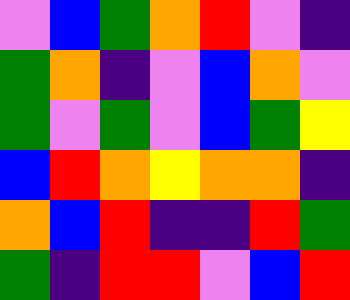[["violet", "blue", "green", "orange", "red", "violet", "indigo"], ["green", "orange", "indigo", "violet", "blue", "orange", "violet"], ["green", "violet", "green", "violet", "blue", "green", "yellow"], ["blue", "red", "orange", "yellow", "orange", "orange", "indigo"], ["orange", "blue", "red", "indigo", "indigo", "red", "green"], ["green", "indigo", "red", "red", "violet", "blue", "red"]]